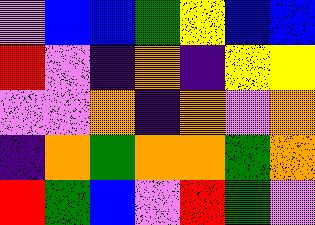[["violet", "blue", "blue", "green", "yellow", "blue", "blue"], ["red", "violet", "indigo", "orange", "indigo", "yellow", "yellow"], ["violet", "violet", "orange", "indigo", "orange", "violet", "orange"], ["indigo", "orange", "green", "orange", "orange", "green", "orange"], ["red", "green", "blue", "violet", "red", "green", "violet"]]